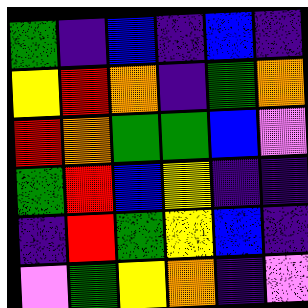[["green", "indigo", "blue", "indigo", "blue", "indigo"], ["yellow", "red", "orange", "indigo", "green", "orange"], ["red", "orange", "green", "green", "blue", "violet"], ["green", "red", "blue", "yellow", "indigo", "indigo"], ["indigo", "red", "green", "yellow", "blue", "indigo"], ["violet", "green", "yellow", "orange", "indigo", "violet"]]